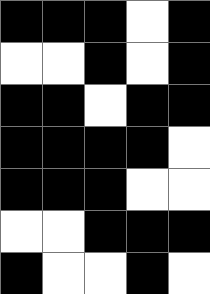[["black", "black", "black", "white", "black"], ["white", "white", "black", "white", "black"], ["black", "black", "white", "black", "black"], ["black", "black", "black", "black", "white"], ["black", "black", "black", "white", "white"], ["white", "white", "black", "black", "black"], ["black", "white", "white", "black", "white"]]